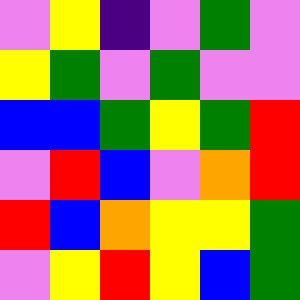[["violet", "yellow", "indigo", "violet", "green", "violet"], ["yellow", "green", "violet", "green", "violet", "violet"], ["blue", "blue", "green", "yellow", "green", "red"], ["violet", "red", "blue", "violet", "orange", "red"], ["red", "blue", "orange", "yellow", "yellow", "green"], ["violet", "yellow", "red", "yellow", "blue", "green"]]